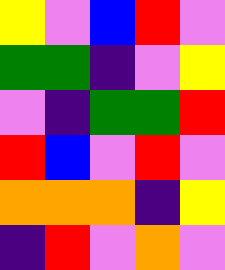[["yellow", "violet", "blue", "red", "violet"], ["green", "green", "indigo", "violet", "yellow"], ["violet", "indigo", "green", "green", "red"], ["red", "blue", "violet", "red", "violet"], ["orange", "orange", "orange", "indigo", "yellow"], ["indigo", "red", "violet", "orange", "violet"]]